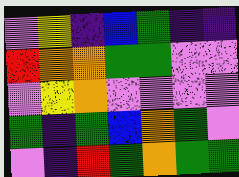[["violet", "yellow", "indigo", "blue", "green", "indigo", "indigo"], ["red", "orange", "orange", "green", "green", "violet", "violet"], ["violet", "yellow", "orange", "violet", "violet", "violet", "violet"], ["green", "indigo", "green", "blue", "orange", "green", "violet"], ["violet", "indigo", "red", "green", "orange", "green", "green"]]